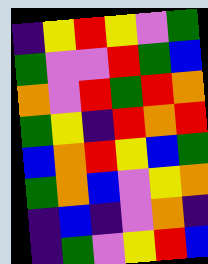[["indigo", "yellow", "red", "yellow", "violet", "green"], ["green", "violet", "violet", "red", "green", "blue"], ["orange", "violet", "red", "green", "red", "orange"], ["green", "yellow", "indigo", "red", "orange", "red"], ["blue", "orange", "red", "yellow", "blue", "green"], ["green", "orange", "blue", "violet", "yellow", "orange"], ["indigo", "blue", "indigo", "violet", "orange", "indigo"], ["indigo", "green", "violet", "yellow", "red", "blue"]]